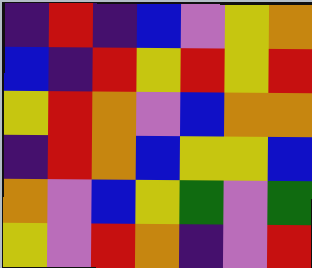[["indigo", "red", "indigo", "blue", "violet", "yellow", "orange"], ["blue", "indigo", "red", "yellow", "red", "yellow", "red"], ["yellow", "red", "orange", "violet", "blue", "orange", "orange"], ["indigo", "red", "orange", "blue", "yellow", "yellow", "blue"], ["orange", "violet", "blue", "yellow", "green", "violet", "green"], ["yellow", "violet", "red", "orange", "indigo", "violet", "red"]]